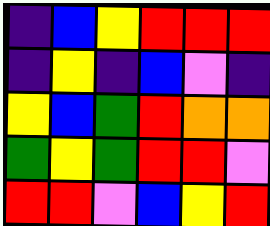[["indigo", "blue", "yellow", "red", "red", "red"], ["indigo", "yellow", "indigo", "blue", "violet", "indigo"], ["yellow", "blue", "green", "red", "orange", "orange"], ["green", "yellow", "green", "red", "red", "violet"], ["red", "red", "violet", "blue", "yellow", "red"]]